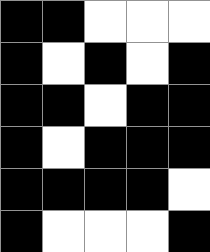[["black", "black", "white", "white", "white"], ["black", "white", "black", "white", "black"], ["black", "black", "white", "black", "black"], ["black", "white", "black", "black", "black"], ["black", "black", "black", "black", "white"], ["black", "white", "white", "white", "black"]]